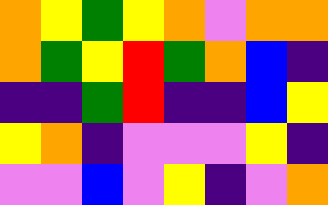[["orange", "yellow", "green", "yellow", "orange", "violet", "orange", "orange"], ["orange", "green", "yellow", "red", "green", "orange", "blue", "indigo"], ["indigo", "indigo", "green", "red", "indigo", "indigo", "blue", "yellow"], ["yellow", "orange", "indigo", "violet", "violet", "violet", "yellow", "indigo"], ["violet", "violet", "blue", "violet", "yellow", "indigo", "violet", "orange"]]